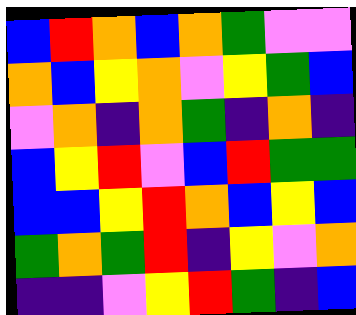[["blue", "red", "orange", "blue", "orange", "green", "violet", "violet"], ["orange", "blue", "yellow", "orange", "violet", "yellow", "green", "blue"], ["violet", "orange", "indigo", "orange", "green", "indigo", "orange", "indigo"], ["blue", "yellow", "red", "violet", "blue", "red", "green", "green"], ["blue", "blue", "yellow", "red", "orange", "blue", "yellow", "blue"], ["green", "orange", "green", "red", "indigo", "yellow", "violet", "orange"], ["indigo", "indigo", "violet", "yellow", "red", "green", "indigo", "blue"]]